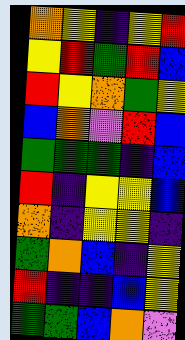[["orange", "yellow", "indigo", "yellow", "red"], ["yellow", "red", "green", "red", "blue"], ["red", "yellow", "orange", "green", "yellow"], ["blue", "orange", "violet", "red", "blue"], ["green", "green", "green", "indigo", "blue"], ["red", "indigo", "yellow", "yellow", "blue"], ["orange", "indigo", "yellow", "yellow", "indigo"], ["green", "orange", "blue", "indigo", "yellow"], ["red", "indigo", "indigo", "blue", "yellow"], ["green", "green", "blue", "orange", "violet"]]